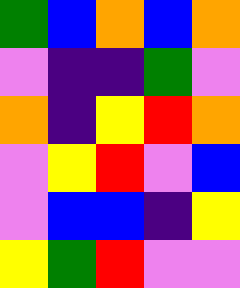[["green", "blue", "orange", "blue", "orange"], ["violet", "indigo", "indigo", "green", "violet"], ["orange", "indigo", "yellow", "red", "orange"], ["violet", "yellow", "red", "violet", "blue"], ["violet", "blue", "blue", "indigo", "yellow"], ["yellow", "green", "red", "violet", "violet"]]